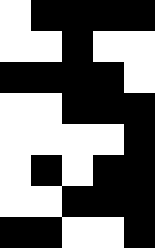[["white", "black", "black", "black", "black"], ["white", "white", "black", "white", "white"], ["black", "black", "black", "black", "white"], ["white", "white", "black", "black", "black"], ["white", "white", "white", "white", "black"], ["white", "black", "white", "black", "black"], ["white", "white", "black", "black", "black"], ["black", "black", "white", "white", "black"]]